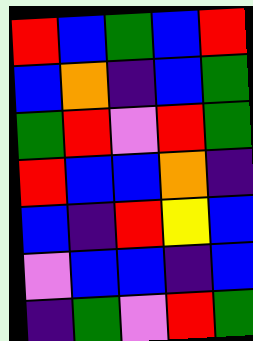[["red", "blue", "green", "blue", "red"], ["blue", "orange", "indigo", "blue", "green"], ["green", "red", "violet", "red", "green"], ["red", "blue", "blue", "orange", "indigo"], ["blue", "indigo", "red", "yellow", "blue"], ["violet", "blue", "blue", "indigo", "blue"], ["indigo", "green", "violet", "red", "green"]]